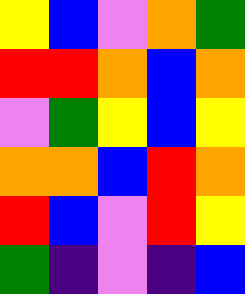[["yellow", "blue", "violet", "orange", "green"], ["red", "red", "orange", "blue", "orange"], ["violet", "green", "yellow", "blue", "yellow"], ["orange", "orange", "blue", "red", "orange"], ["red", "blue", "violet", "red", "yellow"], ["green", "indigo", "violet", "indigo", "blue"]]